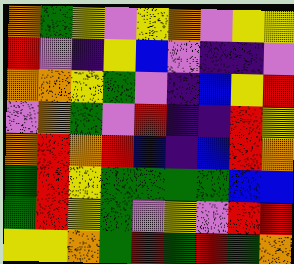[["orange", "green", "yellow", "violet", "yellow", "orange", "violet", "yellow", "yellow"], ["red", "violet", "indigo", "yellow", "blue", "violet", "indigo", "indigo", "violet"], ["orange", "orange", "yellow", "green", "violet", "indigo", "blue", "yellow", "red"], ["violet", "orange", "green", "violet", "red", "indigo", "indigo", "red", "yellow"], ["orange", "red", "orange", "red", "blue", "indigo", "blue", "red", "orange"], ["green", "red", "yellow", "green", "green", "green", "green", "blue", "blue"], ["green", "red", "yellow", "green", "violet", "yellow", "violet", "red", "red"], ["yellow", "yellow", "orange", "green", "red", "green", "red", "green", "orange"]]